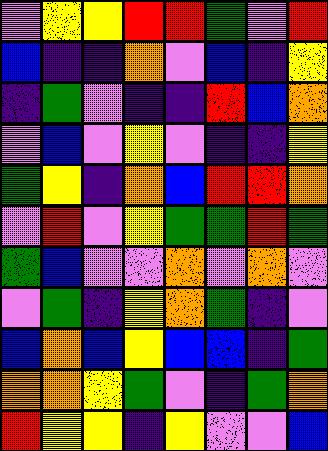[["violet", "yellow", "yellow", "red", "red", "green", "violet", "red"], ["blue", "indigo", "indigo", "orange", "violet", "blue", "indigo", "yellow"], ["indigo", "green", "violet", "indigo", "indigo", "red", "blue", "orange"], ["violet", "blue", "violet", "yellow", "violet", "indigo", "indigo", "yellow"], ["green", "yellow", "indigo", "orange", "blue", "red", "red", "orange"], ["violet", "red", "violet", "yellow", "green", "green", "red", "green"], ["green", "blue", "violet", "violet", "orange", "violet", "orange", "violet"], ["violet", "green", "indigo", "yellow", "orange", "green", "indigo", "violet"], ["blue", "orange", "blue", "yellow", "blue", "blue", "indigo", "green"], ["orange", "orange", "yellow", "green", "violet", "indigo", "green", "orange"], ["red", "yellow", "yellow", "indigo", "yellow", "violet", "violet", "blue"]]